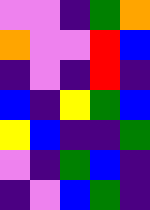[["violet", "violet", "indigo", "green", "orange"], ["orange", "violet", "violet", "red", "blue"], ["indigo", "violet", "indigo", "red", "indigo"], ["blue", "indigo", "yellow", "green", "blue"], ["yellow", "blue", "indigo", "indigo", "green"], ["violet", "indigo", "green", "blue", "indigo"], ["indigo", "violet", "blue", "green", "indigo"]]